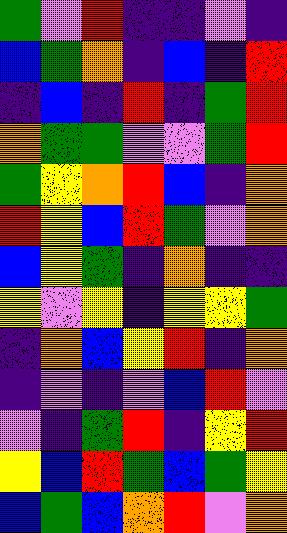[["green", "violet", "red", "indigo", "indigo", "violet", "indigo"], ["blue", "green", "orange", "indigo", "blue", "indigo", "red"], ["indigo", "blue", "indigo", "red", "indigo", "green", "red"], ["orange", "green", "green", "violet", "violet", "green", "red"], ["green", "yellow", "orange", "red", "blue", "indigo", "orange"], ["red", "yellow", "blue", "red", "green", "violet", "orange"], ["blue", "yellow", "green", "indigo", "orange", "indigo", "indigo"], ["yellow", "violet", "yellow", "indigo", "yellow", "yellow", "green"], ["indigo", "orange", "blue", "yellow", "red", "indigo", "orange"], ["indigo", "violet", "indigo", "violet", "blue", "red", "violet"], ["violet", "indigo", "green", "red", "indigo", "yellow", "red"], ["yellow", "blue", "red", "green", "blue", "green", "yellow"], ["blue", "green", "blue", "orange", "red", "violet", "orange"]]